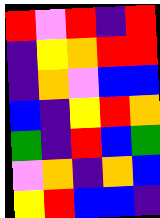[["red", "violet", "red", "indigo", "red"], ["indigo", "yellow", "orange", "red", "red"], ["indigo", "orange", "violet", "blue", "blue"], ["blue", "indigo", "yellow", "red", "orange"], ["green", "indigo", "red", "blue", "green"], ["violet", "orange", "indigo", "orange", "blue"], ["yellow", "red", "blue", "blue", "indigo"]]